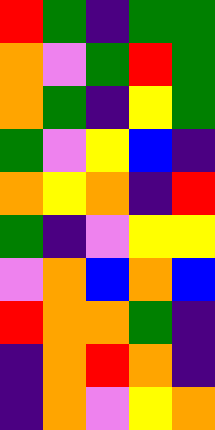[["red", "green", "indigo", "green", "green"], ["orange", "violet", "green", "red", "green"], ["orange", "green", "indigo", "yellow", "green"], ["green", "violet", "yellow", "blue", "indigo"], ["orange", "yellow", "orange", "indigo", "red"], ["green", "indigo", "violet", "yellow", "yellow"], ["violet", "orange", "blue", "orange", "blue"], ["red", "orange", "orange", "green", "indigo"], ["indigo", "orange", "red", "orange", "indigo"], ["indigo", "orange", "violet", "yellow", "orange"]]